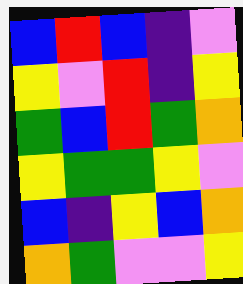[["blue", "red", "blue", "indigo", "violet"], ["yellow", "violet", "red", "indigo", "yellow"], ["green", "blue", "red", "green", "orange"], ["yellow", "green", "green", "yellow", "violet"], ["blue", "indigo", "yellow", "blue", "orange"], ["orange", "green", "violet", "violet", "yellow"]]